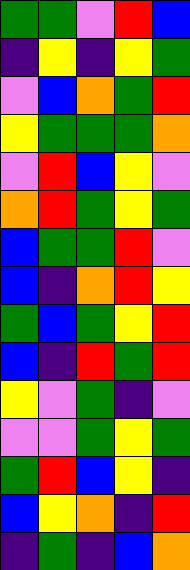[["green", "green", "violet", "red", "blue"], ["indigo", "yellow", "indigo", "yellow", "green"], ["violet", "blue", "orange", "green", "red"], ["yellow", "green", "green", "green", "orange"], ["violet", "red", "blue", "yellow", "violet"], ["orange", "red", "green", "yellow", "green"], ["blue", "green", "green", "red", "violet"], ["blue", "indigo", "orange", "red", "yellow"], ["green", "blue", "green", "yellow", "red"], ["blue", "indigo", "red", "green", "red"], ["yellow", "violet", "green", "indigo", "violet"], ["violet", "violet", "green", "yellow", "green"], ["green", "red", "blue", "yellow", "indigo"], ["blue", "yellow", "orange", "indigo", "red"], ["indigo", "green", "indigo", "blue", "orange"]]